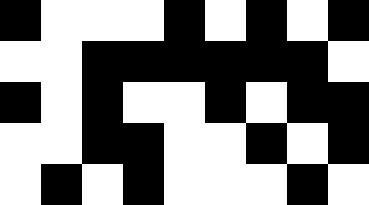[["black", "white", "white", "white", "black", "white", "black", "white", "black"], ["white", "white", "black", "black", "black", "black", "black", "black", "white"], ["black", "white", "black", "white", "white", "black", "white", "black", "black"], ["white", "white", "black", "black", "white", "white", "black", "white", "black"], ["white", "black", "white", "black", "white", "white", "white", "black", "white"]]